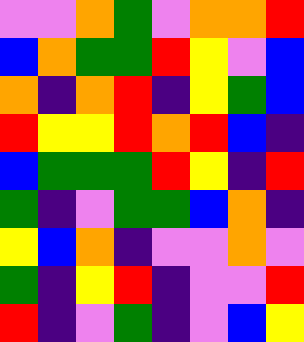[["violet", "violet", "orange", "green", "violet", "orange", "orange", "red"], ["blue", "orange", "green", "green", "red", "yellow", "violet", "blue"], ["orange", "indigo", "orange", "red", "indigo", "yellow", "green", "blue"], ["red", "yellow", "yellow", "red", "orange", "red", "blue", "indigo"], ["blue", "green", "green", "green", "red", "yellow", "indigo", "red"], ["green", "indigo", "violet", "green", "green", "blue", "orange", "indigo"], ["yellow", "blue", "orange", "indigo", "violet", "violet", "orange", "violet"], ["green", "indigo", "yellow", "red", "indigo", "violet", "violet", "red"], ["red", "indigo", "violet", "green", "indigo", "violet", "blue", "yellow"]]